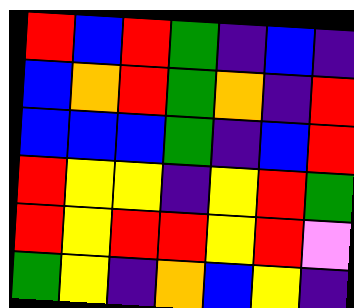[["red", "blue", "red", "green", "indigo", "blue", "indigo"], ["blue", "orange", "red", "green", "orange", "indigo", "red"], ["blue", "blue", "blue", "green", "indigo", "blue", "red"], ["red", "yellow", "yellow", "indigo", "yellow", "red", "green"], ["red", "yellow", "red", "red", "yellow", "red", "violet"], ["green", "yellow", "indigo", "orange", "blue", "yellow", "indigo"]]